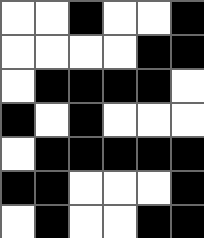[["white", "white", "black", "white", "white", "black"], ["white", "white", "white", "white", "black", "black"], ["white", "black", "black", "black", "black", "white"], ["black", "white", "black", "white", "white", "white"], ["white", "black", "black", "black", "black", "black"], ["black", "black", "white", "white", "white", "black"], ["white", "black", "white", "white", "black", "black"]]